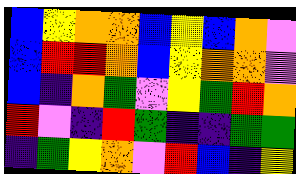[["blue", "yellow", "orange", "orange", "blue", "yellow", "blue", "orange", "violet"], ["blue", "red", "red", "orange", "blue", "yellow", "orange", "orange", "violet"], ["blue", "indigo", "orange", "green", "violet", "yellow", "green", "red", "orange"], ["red", "violet", "indigo", "red", "green", "indigo", "indigo", "green", "green"], ["indigo", "green", "yellow", "orange", "violet", "red", "blue", "indigo", "yellow"]]